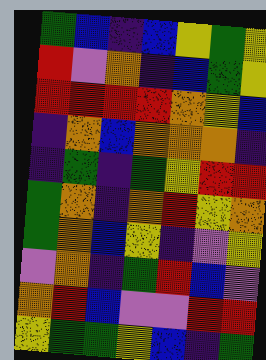[["green", "blue", "indigo", "blue", "yellow", "green", "yellow"], ["red", "violet", "orange", "indigo", "blue", "green", "yellow"], ["red", "red", "red", "red", "orange", "yellow", "blue"], ["indigo", "orange", "blue", "orange", "orange", "orange", "indigo"], ["indigo", "green", "indigo", "green", "yellow", "red", "red"], ["green", "orange", "indigo", "orange", "red", "yellow", "orange"], ["green", "orange", "blue", "yellow", "indigo", "violet", "yellow"], ["violet", "orange", "indigo", "green", "red", "blue", "violet"], ["orange", "red", "blue", "violet", "violet", "red", "red"], ["yellow", "green", "green", "yellow", "blue", "indigo", "green"]]